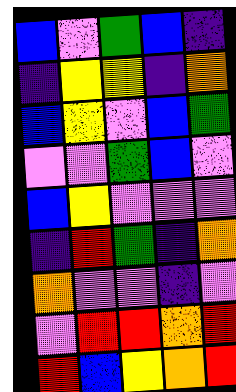[["blue", "violet", "green", "blue", "indigo"], ["indigo", "yellow", "yellow", "indigo", "orange"], ["blue", "yellow", "violet", "blue", "green"], ["violet", "violet", "green", "blue", "violet"], ["blue", "yellow", "violet", "violet", "violet"], ["indigo", "red", "green", "indigo", "orange"], ["orange", "violet", "violet", "indigo", "violet"], ["violet", "red", "red", "orange", "red"], ["red", "blue", "yellow", "orange", "red"]]